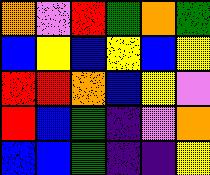[["orange", "violet", "red", "green", "orange", "green"], ["blue", "yellow", "blue", "yellow", "blue", "yellow"], ["red", "red", "orange", "blue", "yellow", "violet"], ["red", "blue", "green", "indigo", "violet", "orange"], ["blue", "blue", "green", "indigo", "indigo", "yellow"]]